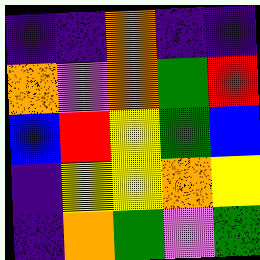[["indigo", "indigo", "orange", "indigo", "indigo"], ["orange", "violet", "orange", "green", "red"], ["blue", "red", "yellow", "green", "blue"], ["indigo", "yellow", "yellow", "orange", "yellow"], ["indigo", "orange", "green", "violet", "green"]]